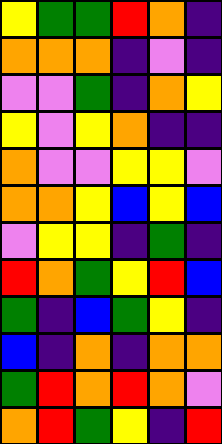[["yellow", "green", "green", "red", "orange", "indigo"], ["orange", "orange", "orange", "indigo", "violet", "indigo"], ["violet", "violet", "green", "indigo", "orange", "yellow"], ["yellow", "violet", "yellow", "orange", "indigo", "indigo"], ["orange", "violet", "violet", "yellow", "yellow", "violet"], ["orange", "orange", "yellow", "blue", "yellow", "blue"], ["violet", "yellow", "yellow", "indigo", "green", "indigo"], ["red", "orange", "green", "yellow", "red", "blue"], ["green", "indigo", "blue", "green", "yellow", "indigo"], ["blue", "indigo", "orange", "indigo", "orange", "orange"], ["green", "red", "orange", "red", "orange", "violet"], ["orange", "red", "green", "yellow", "indigo", "red"]]